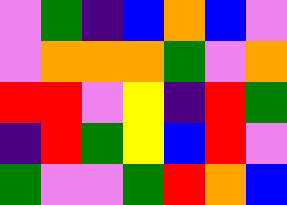[["violet", "green", "indigo", "blue", "orange", "blue", "violet"], ["violet", "orange", "orange", "orange", "green", "violet", "orange"], ["red", "red", "violet", "yellow", "indigo", "red", "green"], ["indigo", "red", "green", "yellow", "blue", "red", "violet"], ["green", "violet", "violet", "green", "red", "orange", "blue"]]